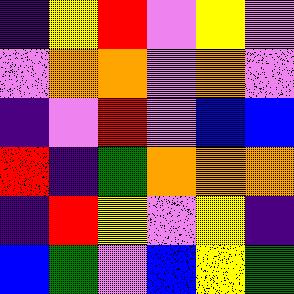[["indigo", "yellow", "red", "violet", "yellow", "violet"], ["violet", "orange", "orange", "violet", "orange", "violet"], ["indigo", "violet", "red", "violet", "blue", "blue"], ["red", "indigo", "green", "orange", "orange", "orange"], ["indigo", "red", "yellow", "violet", "yellow", "indigo"], ["blue", "green", "violet", "blue", "yellow", "green"]]